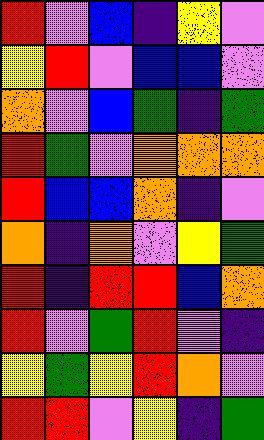[["red", "violet", "blue", "indigo", "yellow", "violet"], ["yellow", "red", "violet", "blue", "blue", "violet"], ["orange", "violet", "blue", "green", "indigo", "green"], ["red", "green", "violet", "orange", "orange", "orange"], ["red", "blue", "blue", "orange", "indigo", "violet"], ["orange", "indigo", "orange", "violet", "yellow", "green"], ["red", "indigo", "red", "red", "blue", "orange"], ["red", "violet", "green", "red", "violet", "indigo"], ["yellow", "green", "yellow", "red", "orange", "violet"], ["red", "red", "violet", "yellow", "indigo", "green"]]